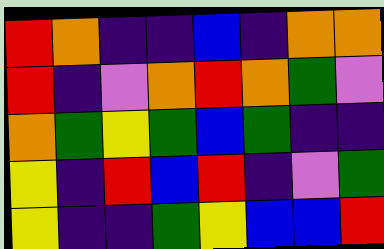[["red", "orange", "indigo", "indigo", "blue", "indigo", "orange", "orange"], ["red", "indigo", "violet", "orange", "red", "orange", "green", "violet"], ["orange", "green", "yellow", "green", "blue", "green", "indigo", "indigo"], ["yellow", "indigo", "red", "blue", "red", "indigo", "violet", "green"], ["yellow", "indigo", "indigo", "green", "yellow", "blue", "blue", "red"]]